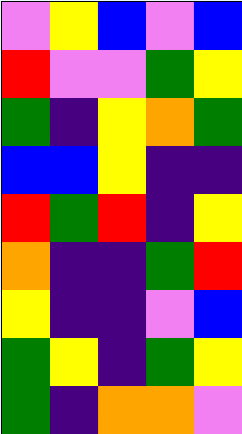[["violet", "yellow", "blue", "violet", "blue"], ["red", "violet", "violet", "green", "yellow"], ["green", "indigo", "yellow", "orange", "green"], ["blue", "blue", "yellow", "indigo", "indigo"], ["red", "green", "red", "indigo", "yellow"], ["orange", "indigo", "indigo", "green", "red"], ["yellow", "indigo", "indigo", "violet", "blue"], ["green", "yellow", "indigo", "green", "yellow"], ["green", "indigo", "orange", "orange", "violet"]]